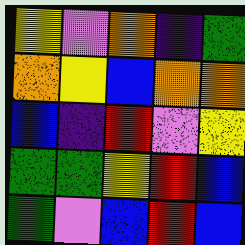[["yellow", "violet", "orange", "indigo", "green"], ["orange", "yellow", "blue", "orange", "orange"], ["blue", "indigo", "red", "violet", "yellow"], ["green", "green", "yellow", "red", "blue"], ["green", "violet", "blue", "red", "blue"]]